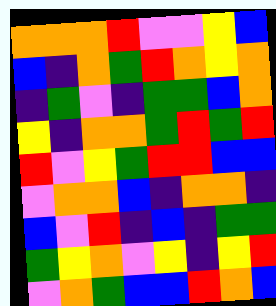[["orange", "orange", "orange", "red", "violet", "violet", "yellow", "blue"], ["blue", "indigo", "orange", "green", "red", "orange", "yellow", "orange"], ["indigo", "green", "violet", "indigo", "green", "green", "blue", "orange"], ["yellow", "indigo", "orange", "orange", "green", "red", "green", "red"], ["red", "violet", "yellow", "green", "red", "red", "blue", "blue"], ["violet", "orange", "orange", "blue", "indigo", "orange", "orange", "indigo"], ["blue", "violet", "red", "indigo", "blue", "indigo", "green", "green"], ["green", "yellow", "orange", "violet", "yellow", "indigo", "yellow", "red"], ["violet", "orange", "green", "blue", "blue", "red", "orange", "blue"]]